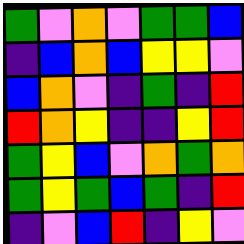[["green", "violet", "orange", "violet", "green", "green", "blue"], ["indigo", "blue", "orange", "blue", "yellow", "yellow", "violet"], ["blue", "orange", "violet", "indigo", "green", "indigo", "red"], ["red", "orange", "yellow", "indigo", "indigo", "yellow", "red"], ["green", "yellow", "blue", "violet", "orange", "green", "orange"], ["green", "yellow", "green", "blue", "green", "indigo", "red"], ["indigo", "violet", "blue", "red", "indigo", "yellow", "violet"]]